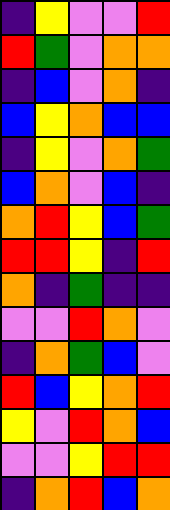[["indigo", "yellow", "violet", "violet", "red"], ["red", "green", "violet", "orange", "orange"], ["indigo", "blue", "violet", "orange", "indigo"], ["blue", "yellow", "orange", "blue", "blue"], ["indigo", "yellow", "violet", "orange", "green"], ["blue", "orange", "violet", "blue", "indigo"], ["orange", "red", "yellow", "blue", "green"], ["red", "red", "yellow", "indigo", "red"], ["orange", "indigo", "green", "indigo", "indigo"], ["violet", "violet", "red", "orange", "violet"], ["indigo", "orange", "green", "blue", "violet"], ["red", "blue", "yellow", "orange", "red"], ["yellow", "violet", "red", "orange", "blue"], ["violet", "violet", "yellow", "red", "red"], ["indigo", "orange", "red", "blue", "orange"]]